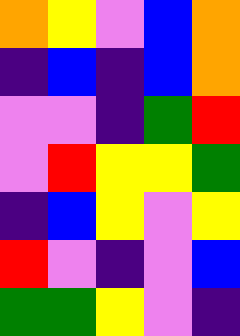[["orange", "yellow", "violet", "blue", "orange"], ["indigo", "blue", "indigo", "blue", "orange"], ["violet", "violet", "indigo", "green", "red"], ["violet", "red", "yellow", "yellow", "green"], ["indigo", "blue", "yellow", "violet", "yellow"], ["red", "violet", "indigo", "violet", "blue"], ["green", "green", "yellow", "violet", "indigo"]]